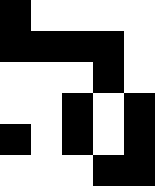[["black", "white", "white", "white", "white"], ["black", "black", "black", "black", "white"], ["white", "white", "white", "black", "white"], ["white", "white", "black", "white", "black"], ["black", "white", "black", "white", "black"], ["white", "white", "white", "black", "black"]]